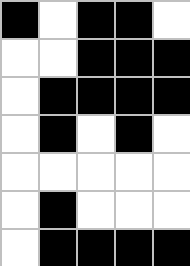[["black", "white", "black", "black", "white"], ["white", "white", "black", "black", "black"], ["white", "black", "black", "black", "black"], ["white", "black", "white", "black", "white"], ["white", "white", "white", "white", "white"], ["white", "black", "white", "white", "white"], ["white", "black", "black", "black", "black"]]